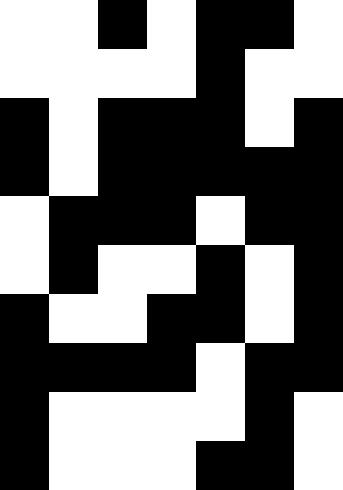[["white", "white", "black", "white", "black", "black", "white"], ["white", "white", "white", "white", "black", "white", "white"], ["black", "white", "black", "black", "black", "white", "black"], ["black", "white", "black", "black", "black", "black", "black"], ["white", "black", "black", "black", "white", "black", "black"], ["white", "black", "white", "white", "black", "white", "black"], ["black", "white", "white", "black", "black", "white", "black"], ["black", "black", "black", "black", "white", "black", "black"], ["black", "white", "white", "white", "white", "black", "white"], ["black", "white", "white", "white", "black", "black", "white"]]